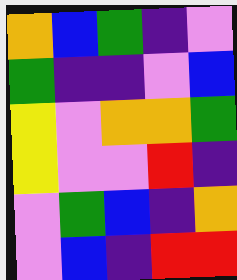[["orange", "blue", "green", "indigo", "violet"], ["green", "indigo", "indigo", "violet", "blue"], ["yellow", "violet", "orange", "orange", "green"], ["yellow", "violet", "violet", "red", "indigo"], ["violet", "green", "blue", "indigo", "orange"], ["violet", "blue", "indigo", "red", "red"]]